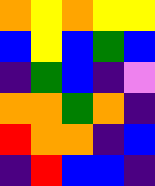[["orange", "yellow", "orange", "yellow", "yellow"], ["blue", "yellow", "blue", "green", "blue"], ["indigo", "green", "blue", "indigo", "violet"], ["orange", "orange", "green", "orange", "indigo"], ["red", "orange", "orange", "indigo", "blue"], ["indigo", "red", "blue", "blue", "indigo"]]